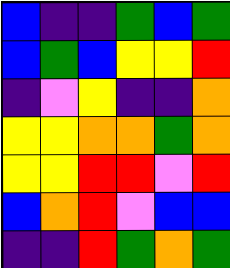[["blue", "indigo", "indigo", "green", "blue", "green"], ["blue", "green", "blue", "yellow", "yellow", "red"], ["indigo", "violet", "yellow", "indigo", "indigo", "orange"], ["yellow", "yellow", "orange", "orange", "green", "orange"], ["yellow", "yellow", "red", "red", "violet", "red"], ["blue", "orange", "red", "violet", "blue", "blue"], ["indigo", "indigo", "red", "green", "orange", "green"]]